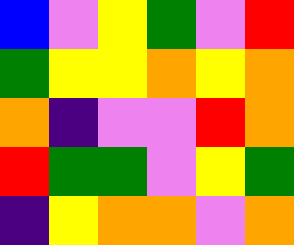[["blue", "violet", "yellow", "green", "violet", "red"], ["green", "yellow", "yellow", "orange", "yellow", "orange"], ["orange", "indigo", "violet", "violet", "red", "orange"], ["red", "green", "green", "violet", "yellow", "green"], ["indigo", "yellow", "orange", "orange", "violet", "orange"]]